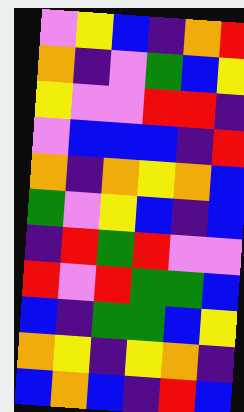[["violet", "yellow", "blue", "indigo", "orange", "red"], ["orange", "indigo", "violet", "green", "blue", "yellow"], ["yellow", "violet", "violet", "red", "red", "indigo"], ["violet", "blue", "blue", "blue", "indigo", "red"], ["orange", "indigo", "orange", "yellow", "orange", "blue"], ["green", "violet", "yellow", "blue", "indigo", "blue"], ["indigo", "red", "green", "red", "violet", "violet"], ["red", "violet", "red", "green", "green", "blue"], ["blue", "indigo", "green", "green", "blue", "yellow"], ["orange", "yellow", "indigo", "yellow", "orange", "indigo"], ["blue", "orange", "blue", "indigo", "red", "blue"]]